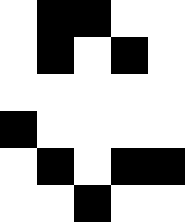[["white", "black", "black", "white", "white"], ["white", "black", "white", "black", "white"], ["white", "white", "white", "white", "white"], ["black", "white", "white", "white", "white"], ["white", "black", "white", "black", "black"], ["white", "white", "black", "white", "white"]]